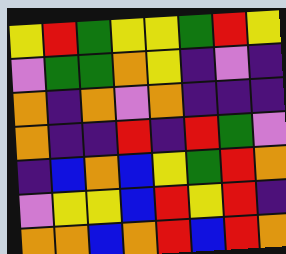[["yellow", "red", "green", "yellow", "yellow", "green", "red", "yellow"], ["violet", "green", "green", "orange", "yellow", "indigo", "violet", "indigo"], ["orange", "indigo", "orange", "violet", "orange", "indigo", "indigo", "indigo"], ["orange", "indigo", "indigo", "red", "indigo", "red", "green", "violet"], ["indigo", "blue", "orange", "blue", "yellow", "green", "red", "orange"], ["violet", "yellow", "yellow", "blue", "red", "yellow", "red", "indigo"], ["orange", "orange", "blue", "orange", "red", "blue", "red", "orange"]]